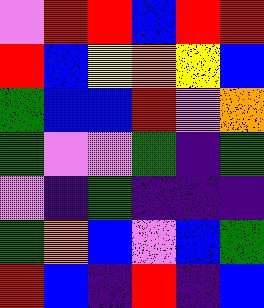[["violet", "red", "red", "blue", "red", "red"], ["red", "blue", "yellow", "orange", "yellow", "blue"], ["green", "blue", "blue", "red", "violet", "orange"], ["green", "violet", "violet", "green", "indigo", "green"], ["violet", "indigo", "green", "indigo", "indigo", "indigo"], ["green", "orange", "blue", "violet", "blue", "green"], ["red", "blue", "indigo", "red", "indigo", "blue"]]